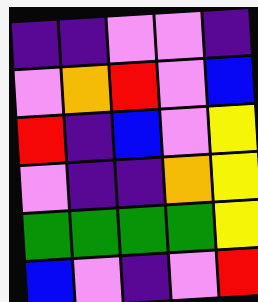[["indigo", "indigo", "violet", "violet", "indigo"], ["violet", "orange", "red", "violet", "blue"], ["red", "indigo", "blue", "violet", "yellow"], ["violet", "indigo", "indigo", "orange", "yellow"], ["green", "green", "green", "green", "yellow"], ["blue", "violet", "indigo", "violet", "red"]]